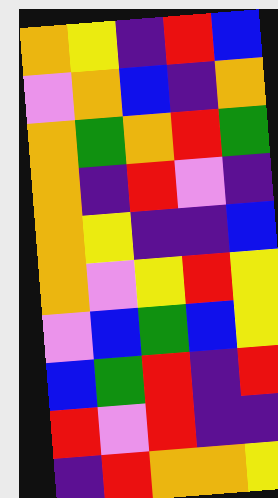[["orange", "yellow", "indigo", "red", "blue"], ["violet", "orange", "blue", "indigo", "orange"], ["orange", "green", "orange", "red", "green"], ["orange", "indigo", "red", "violet", "indigo"], ["orange", "yellow", "indigo", "indigo", "blue"], ["orange", "violet", "yellow", "red", "yellow"], ["violet", "blue", "green", "blue", "yellow"], ["blue", "green", "red", "indigo", "red"], ["red", "violet", "red", "indigo", "indigo"], ["indigo", "red", "orange", "orange", "yellow"]]